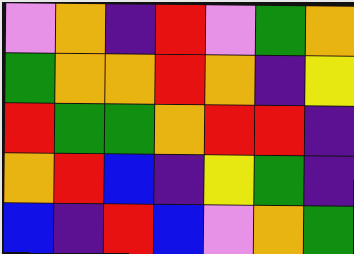[["violet", "orange", "indigo", "red", "violet", "green", "orange"], ["green", "orange", "orange", "red", "orange", "indigo", "yellow"], ["red", "green", "green", "orange", "red", "red", "indigo"], ["orange", "red", "blue", "indigo", "yellow", "green", "indigo"], ["blue", "indigo", "red", "blue", "violet", "orange", "green"]]